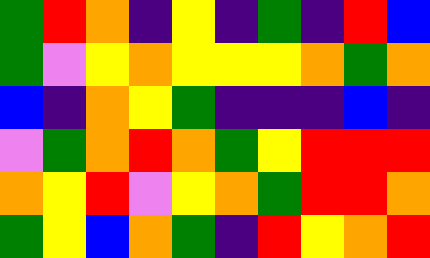[["green", "red", "orange", "indigo", "yellow", "indigo", "green", "indigo", "red", "blue"], ["green", "violet", "yellow", "orange", "yellow", "yellow", "yellow", "orange", "green", "orange"], ["blue", "indigo", "orange", "yellow", "green", "indigo", "indigo", "indigo", "blue", "indigo"], ["violet", "green", "orange", "red", "orange", "green", "yellow", "red", "red", "red"], ["orange", "yellow", "red", "violet", "yellow", "orange", "green", "red", "red", "orange"], ["green", "yellow", "blue", "orange", "green", "indigo", "red", "yellow", "orange", "red"]]